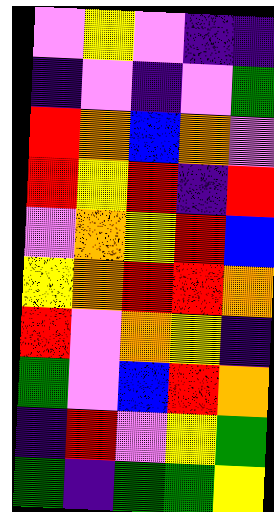[["violet", "yellow", "violet", "indigo", "indigo"], ["indigo", "violet", "indigo", "violet", "green"], ["red", "orange", "blue", "orange", "violet"], ["red", "yellow", "red", "indigo", "red"], ["violet", "orange", "yellow", "red", "blue"], ["yellow", "orange", "red", "red", "orange"], ["red", "violet", "orange", "yellow", "indigo"], ["green", "violet", "blue", "red", "orange"], ["indigo", "red", "violet", "yellow", "green"], ["green", "indigo", "green", "green", "yellow"]]